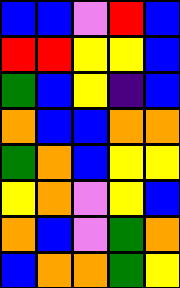[["blue", "blue", "violet", "red", "blue"], ["red", "red", "yellow", "yellow", "blue"], ["green", "blue", "yellow", "indigo", "blue"], ["orange", "blue", "blue", "orange", "orange"], ["green", "orange", "blue", "yellow", "yellow"], ["yellow", "orange", "violet", "yellow", "blue"], ["orange", "blue", "violet", "green", "orange"], ["blue", "orange", "orange", "green", "yellow"]]